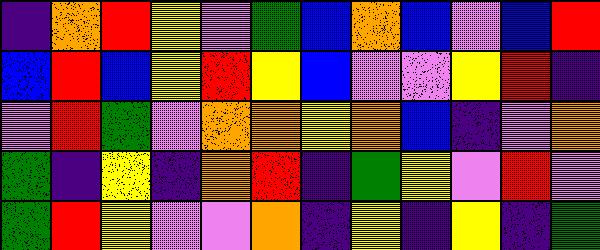[["indigo", "orange", "red", "yellow", "violet", "green", "blue", "orange", "blue", "violet", "blue", "red"], ["blue", "red", "blue", "yellow", "red", "yellow", "blue", "violet", "violet", "yellow", "red", "indigo"], ["violet", "red", "green", "violet", "orange", "orange", "yellow", "orange", "blue", "indigo", "violet", "orange"], ["green", "indigo", "yellow", "indigo", "orange", "red", "indigo", "green", "yellow", "violet", "red", "violet"], ["green", "red", "yellow", "violet", "violet", "orange", "indigo", "yellow", "indigo", "yellow", "indigo", "green"]]